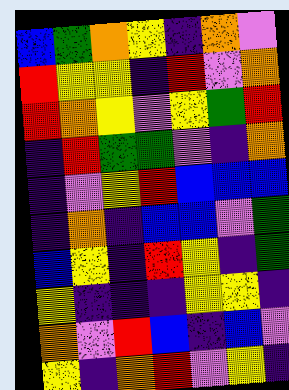[["blue", "green", "orange", "yellow", "indigo", "orange", "violet"], ["red", "yellow", "yellow", "indigo", "red", "violet", "orange"], ["red", "orange", "yellow", "violet", "yellow", "green", "red"], ["indigo", "red", "green", "green", "violet", "indigo", "orange"], ["indigo", "violet", "yellow", "red", "blue", "blue", "blue"], ["indigo", "orange", "indigo", "blue", "blue", "violet", "green"], ["blue", "yellow", "indigo", "red", "yellow", "indigo", "green"], ["yellow", "indigo", "indigo", "indigo", "yellow", "yellow", "indigo"], ["orange", "violet", "red", "blue", "indigo", "blue", "violet"], ["yellow", "indigo", "orange", "red", "violet", "yellow", "indigo"]]